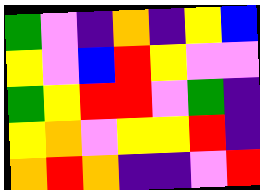[["green", "violet", "indigo", "orange", "indigo", "yellow", "blue"], ["yellow", "violet", "blue", "red", "yellow", "violet", "violet"], ["green", "yellow", "red", "red", "violet", "green", "indigo"], ["yellow", "orange", "violet", "yellow", "yellow", "red", "indigo"], ["orange", "red", "orange", "indigo", "indigo", "violet", "red"]]